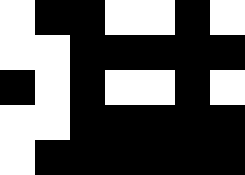[["white", "black", "black", "white", "white", "black", "white"], ["white", "white", "black", "black", "black", "black", "black"], ["black", "white", "black", "white", "white", "black", "white"], ["white", "white", "black", "black", "black", "black", "black"], ["white", "black", "black", "black", "black", "black", "black"]]